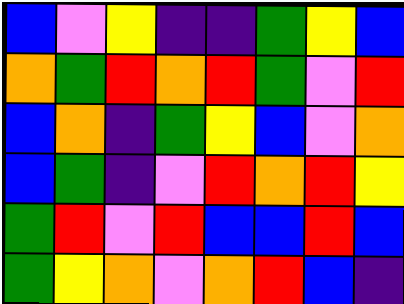[["blue", "violet", "yellow", "indigo", "indigo", "green", "yellow", "blue"], ["orange", "green", "red", "orange", "red", "green", "violet", "red"], ["blue", "orange", "indigo", "green", "yellow", "blue", "violet", "orange"], ["blue", "green", "indigo", "violet", "red", "orange", "red", "yellow"], ["green", "red", "violet", "red", "blue", "blue", "red", "blue"], ["green", "yellow", "orange", "violet", "orange", "red", "blue", "indigo"]]